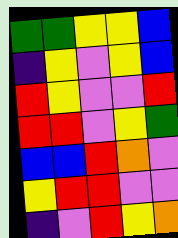[["green", "green", "yellow", "yellow", "blue"], ["indigo", "yellow", "violet", "yellow", "blue"], ["red", "yellow", "violet", "violet", "red"], ["red", "red", "violet", "yellow", "green"], ["blue", "blue", "red", "orange", "violet"], ["yellow", "red", "red", "violet", "violet"], ["indigo", "violet", "red", "yellow", "orange"]]